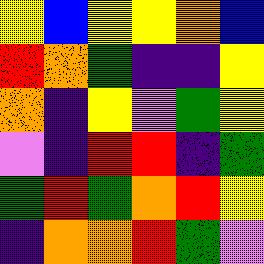[["yellow", "blue", "yellow", "yellow", "orange", "blue"], ["red", "orange", "green", "indigo", "indigo", "yellow"], ["orange", "indigo", "yellow", "violet", "green", "yellow"], ["violet", "indigo", "red", "red", "indigo", "green"], ["green", "red", "green", "orange", "red", "yellow"], ["indigo", "orange", "orange", "red", "green", "violet"]]